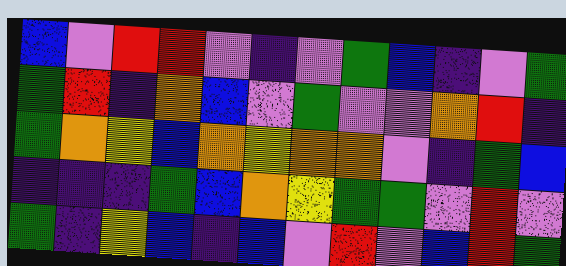[["blue", "violet", "red", "red", "violet", "indigo", "violet", "green", "blue", "indigo", "violet", "green"], ["green", "red", "indigo", "orange", "blue", "violet", "green", "violet", "violet", "orange", "red", "indigo"], ["green", "orange", "yellow", "blue", "orange", "yellow", "orange", "orange", "violet", "indigo", "green", "blue"], ["indigo", "indigo", "indigo", "green", "blue", "orange", "yellow", "green", "green", "violet", "red", "violet"], ["green", "indigo", "yellow", "blue", "indigo", "blue", "violet", "red", "violet", "blue", "red", "green"]]